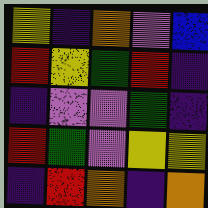[["yellow", "indigo", "orange", "violet", "blue"], ["red", "yellow", "green", "red", "indigo"], ["indigo", "violet", "violet", "green", "indigo"], ["red", "green", "violet", "yellow", "yellow"], ["indigo", "red", "orange", "indigo", "orange"]]